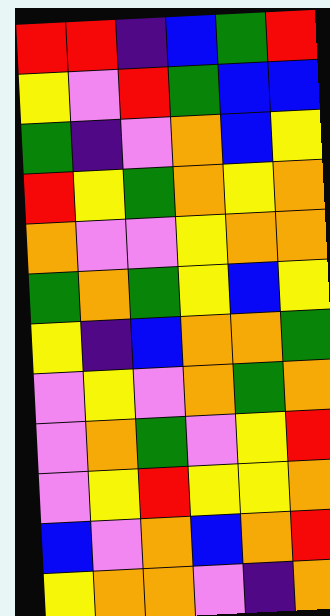[["red", "red", "indigo", "blue", "green", "red"], ["yellow", "violet", "red", "green", "blue", "blue"], ["green", "indigo", "violet", "orange", "blue", "yellow"], ["red", "yellow", "green", "orange", "yellow", "orange"], ["orange", "violet", "violet", "yellow", "orange", "orange"], ["green", "orange", "green", "yellow", "blue", "yellow"], ["yellow", "indigo", "blue", "orange", "orange", "green"], ["violet", "yellow", "violet", "orange", "green", "orange"], ["violet", "orange", "green", "violet", "yellow", "red"], ["violet", "yellow", "red", "yellow", "yellow", "orange"], ["blue", "violet", "orange", "blue", "orange", "red"], ["yellow", "orange", "orange", "violet", "indigo", "orange"]]